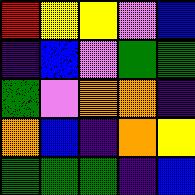[["red", "yellow", "yellow", "violet", "blue"], ["indigo", "blue", "violet", "green", "green"], ["green", "violet", "orange", "orange", "indigo"], ["orange", "blue", "indigo", "orange", "yellow"], ["green", "green", "green", "indigo", "blue"]]